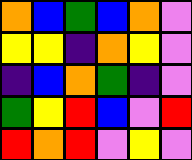[["orange", "blue", "green", "blue", "orange", "violet"], ["yellow", "yellow", "indigo", "orange", "yellow", "violet"], ["indigo", "blue", "orange", "green", "indigo", "violet"], ["green", "yellow", "red", "blue", "violet", "red"], ["red", "orange", "red", "violet", "yellow", "violet"]]